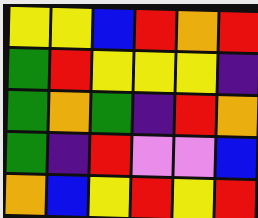[["yellow", "yellow", "blue", "red", "orange", "red"], ["green", "red", "yellow", "yellow", "yellow", "indigo"], ["green", "orange", "green", "indigo", "red", "orange"], ["green", "indigo", "red", "violet", "violet", "blue"], ["orange", "blue", "yellow", "red", "yellow", "red"]]